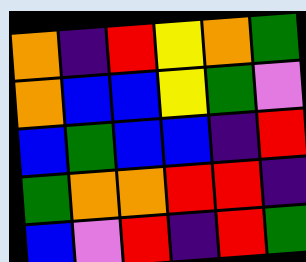[["orange", "indigo", "red", "yellow", "orange", "green"], ["orange", "blue", "blue", "yellow", "green", "violet"], ["blue", "green", "blue", "blue", "indigo", "red"], ["green", "orange", "orange", "red", "red", "indigo"], ["blue", "violet", "red", "indigo", "red", "green"]]